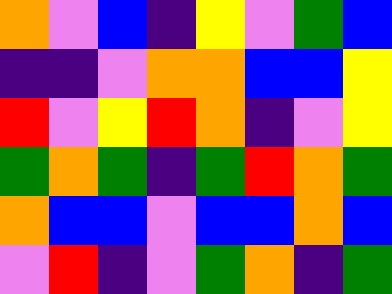[["orange", "violet", "blue", "indigo", "yellow", "violet", "green", "blue"], ["indigo", "indigo", "violet", "orange", "orange", "blue", "blue", "yellow"], ["red", "violet", "yellow", "red", "orange", "indigo", "violet", "yellow"], ["green", "orange", "green", "indigo", "green", "red", "orange", "green"], ["orange", "blue", "blue", "violet", "blue", "blue", "orange", "blue"], ["violet", "red", "indigo", "violet", "green", "orange", "indigo", "green"]]